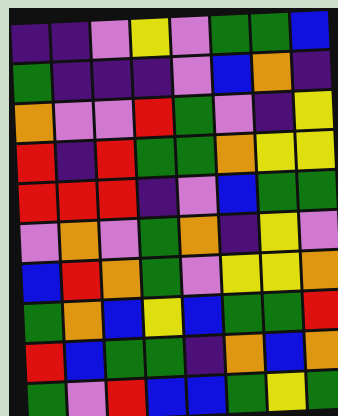[["indigo", "indigo", "violet", "yellow", "violet", "green", "green", "blue"], ["green", "indigo", "indigo", "indigo", "violet", "blue", "orange", "indigo"], ["orange", "violet", "violet", "red", "green", "violet", "indigo", "yellow"], ["red", "indigo", "red", "green", "green", "orange", "yellow", "yellow"], ["red", "red", "red", "indigo", "violet", "blue", "green", "green"], ["violet", "orange", "violet", "green", "orange", "indigo", "yellow", "violet"], ["blue", "red", "orange", "green", "violet", "yellow", "yellow", "orange"], ["green", "orange", "blue", "yellow", "blue", "green", "green", "red"], ["red", "blue", "green", "green", "indigo", "orange", "blue", "orange"], ["green", "violet", "red", "blue", "blue", "green", "yellow", "green"]]